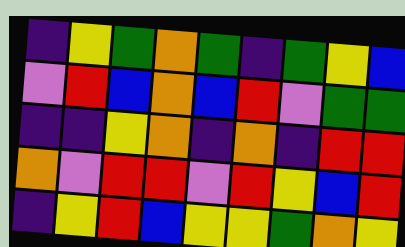[["indigo", "yellow", "green", "orange", "green", "indigo", "green", "yellow", "blue"], ["violet", "red", "blue", "orange", "blue", "red", "violet", "green", "green"], ["indigo", "indigo", "yellow", "orange", "indigo", "orange", "indigo", "red", "red"], ["orange", "violet", "red", "red", "violet", "red", "yellow", "blue", "red"], ["indigo", "yellow", "red", "blue", "yellow", "yellow", "green", "orange", "yellow"]]